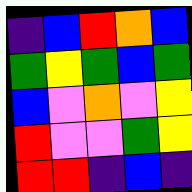[["indigo", "blue", "red", "orange", "blue"], ["green", "yellow", "green", "blue", "green"], ["blue", "violet", "orange", "violet", "yellow"], ["red", "violet", "violet", "green", "yellow"], ["red", "red", "indigo", "blue", "indigo"]]